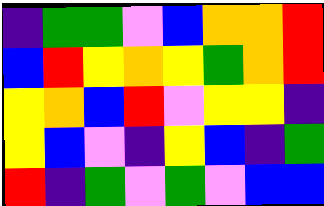[["indigo", "green", "green", "violet", "blue", "orange", "orange", "red"], ["blue", "red", "yellow", "orange", "yellow", "green", "orange", "red"], ["yellow", "orange", "blue", "red", "violet", "yellow", "yellow", "indigo"], ["yellow", "blue", "violet", "indigo", "yellow", "blue", "indigo", "green"], ["red", "indigo", "green", "violet", "green", "violet", "blue", "blue"]]